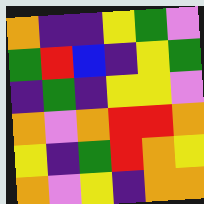[["orange", "indigo", "indigo", "yellow", "green", "violet"], ["green", "red", "blue", "indigo", "yellow", "green"], ["indigo", "green", "indigo", "yellow", "yellow", "violet"], ["orange", "violet", "orange", "red", "red", "orange"], ["yellow", "indigo", "green", "red", "orange", "yellow"], ["orange", "violet", "yellow", "indigo", "orange", "orange"]]